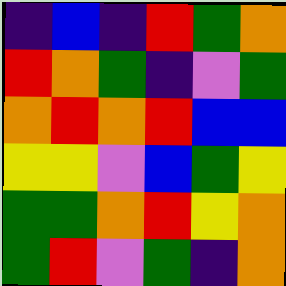[["indigo", "blue", "indigo", "red", "green", "orange"], ["red", "orange", "green", "indigo", "violet", "green"], ["orange", "red", "orange", "red", "blue", "blue"], ["yellow", "yellow", "violet", "blue", "green", "yellow"], ["green", "green", "orange", "red", "yellow", "orange"], ["green", "red", "violet", "green", "indigo", "orange"]]